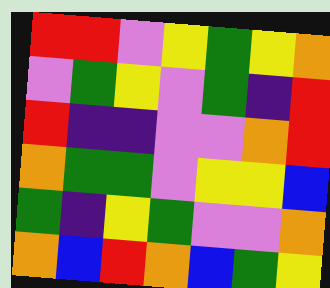[["red", "red", "violet", "yellow", "green", "yellow", "orange"], ["violet", "green", "yellow", "violet", "green", "indigo", "red"], ["red", "indigo", "indigo", "violet", "violet", "orange", "red"], ["orange", "green", "green", "violet", "yellow", "yellow", "blue"], ["green", "indigo", "yellow", "green", "violet", "violet", "orange"], ["orange", "blue", "red", "orange", "blue", "green", "yellow"]]